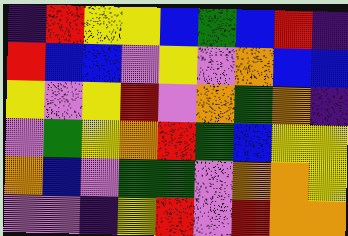[["indigo", "red", "yellow", "yellow", "blue", "green", "blue", "red", "indigo"], ["red", "blue", "blue", "violet", "yellow", "violet", "orange", "blue", "blue"], ["yellow", "violet", "yellow", "red", "violet", "orange", "green", "orange", "indigo"], ["violet", "green", "yellow", "orange", "red", "green", "blue", "yellow", "yellow"], ["orange", "blue", "violet", "green", "green", "violet", "orange", "orange", "yellow"], ["violet", "violet", "indigo", "yellow", "red", "violet", "red", "orange", "orange"]]